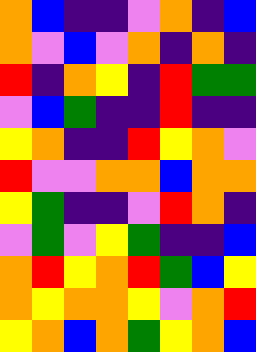[["orange", "blue", "indigo", "indigo", "violet", "orange", "indigo", "blue"], ["orange", "violet", "blue", "violet", "orange", "indigo", "orange", "indigo"], ["red", "indigo", "orange", "yellow", "indigo", "red", "green", "green"], ["violet", "blue", "green", "indigo", "indigo", "red", "indigo", "indigo"], ["yellow", "orange", "indigo", "indigo", "red", "yellow", "orange", "violet"], ["red", "violet", "violet", "orange", "orange", "blue", "orange", "orange"], ["yellow", "green", "indigo", "indigo", "violet", "red", "orange", "indigo"], ["violet", "green", "violet", "yellow", "green", "indigo", "indigo", "blue"], ["orange", "red", "yellow", "orange", "red", "green", "blue", "yellow"], ["orange", "yellow", "orange", "orange", "yellow", "violet", "orange", "red"], ["yellow", "orange", "blue", "orange", "green", "yellow", "orange", "blue"]]